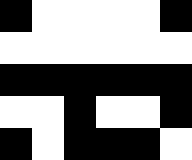[["black", "white", "white", "white", "white", "black"], ["white", "white", "white", "white", "white", "white"], ["black", "black", "black", "black", "black", "black"], ["white", "white", "black", "white", "white", "black"], ["black", "white", "black", "black", "black", "white"]]